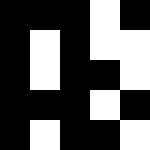[["black", "black", "black", "white", "black"], ["black", "white", "black", "white", "white"], ["black", "white", "black", "black", "white"], ["black", "black", "black", "white", "black"], ["black", "white", "black", "black", "white"]]